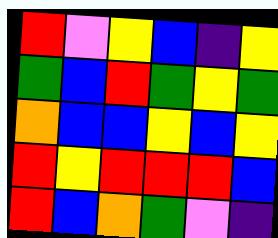[["red", "violet", "yellow", "blue", "indigo", "yellow"], ["green", "blue", "red", "green", "yellow", "green"], ["orange", "blue", "blue", "yellow", "blue", "yellow"], ["red", "yellow", "red", "red", "red", "blue"], ["red", "blue", "orange", "green", "violet", "indigo"]]